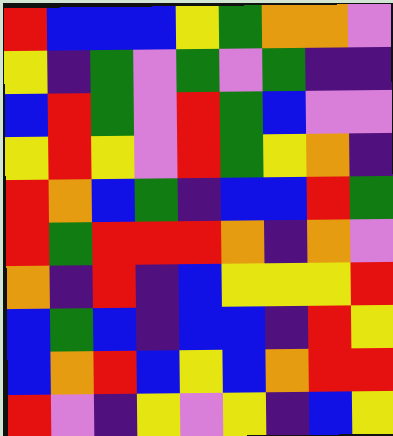[["red", "blue", "blue", "blue", "yellow", "green", "orange", "orange", "violet"], ["yellow", "indigo", "green", "violet", "green", "violet", "green", "indigo", "indigo"], ["blue", "red", "green", "violet", "red", "green", "blue", "violet", "violet"], ["yellow", "red", "yellow", "violet", "red", "green", "yellow", "orange", "indigo"], ["red", "orange", "blue", "green", "indigo", "blue", "blue", "red", "green"], ["red", "green", "red", "red", "red", "orange", "indigo", "orange", "violet"], ["orange", "indigo", "red", "indigo", "blue", "yellow", "yellow", "yellow", "red"], ["blue", "green", "blue", "indigo", "blue", "blue", "indigo", "red", "yellow"], ["blue", "orange", "red", "blue", "yellow", "blue", "orange", "red", "red"], ["red", "violet", "indigo", "yellow", "violet", "yellow", "indigo", "blue", "yellow"]]